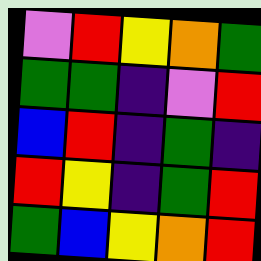[["violet", "red", "yellow", "orange", "green"], ["green", "green", "indigo", "violet", "red"], ["blue", "red", "indigo", "green", "indigo"], ["red", "yellow", "indigo", "green", "red"], ["green", "blue", "yellow", "orange", "red"]]